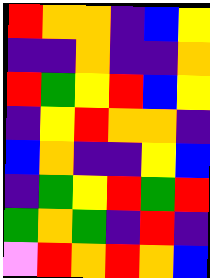[["red", "orange", "orange", "indigo", "blue", "yellow"], ["indigo", "indigo", "orange", "indigo", "indigo", "orange"], ["red", "green", "yellow", "red", "blue", "yellow"], ["indigo", "yellow", "red", "orange", "orange", "indigo"], ["blue", "orange", "indigo", "indigo", "yellow", "blue"], ["indigo", "green", "yellow", "red", "green", "red"], ["green", "orange", "green", "indigo", "red", "indigo"], ["violet", "red", "orange", "red", "orange", "blue"]]